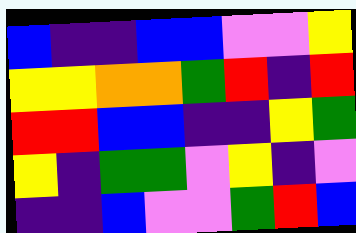[["blue", "indigo", "indigo", "blue", "blue", "violet", "violet", "yellow"], ["yellow", "yellow", "orange", "orange", "green", "red", "indigo", "red"], ["red", "red", "blue", "blue", "indigo", "indigo", "yellow", "green"], ["yellow", "indigo", "green", "green", "violet", "yellow", "indigo", "violet"], ["indigo", "indigo", "blue", "violet", "violet", "green", "red", "blue"]]